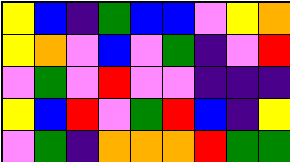[["yellow", "blue", "indigo", "green", "blue", "blue", "violet", "yellow", "orange"], ["yellow", "orange", "violet", "blue", "violet", "green", "indigo", "violet", "red"], ["violet", "green", "violet", "red", "violet", "violet", "indigo", "indigo", "indigo"], ["yellow", "blue", "red", "violet", "green", "red", "blue", "indigo", "yellow"], ["violet", "green", "indigo", "orange", "orange", "orange", "red", "green", "green"]]